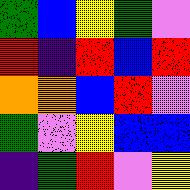[["green", "blue", "yellow", "green", "violet"], ["red", "indigo", "red", "blue", "red"], ["orange", "orange", "blue", "red", "violet"], ["green", "violet", "yellow", "blue", "blue"], ["indigo", "green", "red", "violet", "yellow"]]